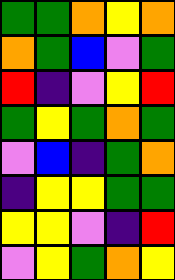[["green", "green", "orange", "yellow", "orange"], ["orange", "green", "blue", "violet", "green"], ["red", "indigo", "violet", "yellow", "red"], ["green", "yellow", "green", "orange", "green"], ["violet", "blue", "indigo", "green", "orange"], ["indigo", "yellow", "yellow", "green", "green"], ["yellow", "yellow", "violet", "indigo", "red"], ["violet", "yellow", "green", "orange", "yellow"]]